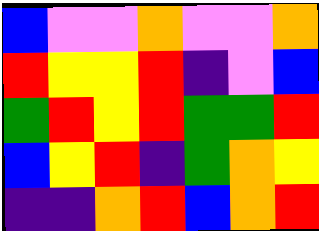[["blue", "violet", "violet", "orange", "violet", "violet", "orange"], ["red", "yellow", "yellow", "red", "indigo", "violet", "blue"], ["green", "red", "yellow", "red", "green", "green", "red"], ["blue", "yellow", "red", "indigo", "green", "orange", "yellow"], ["indigo", "indigo", "orange", "red", "blue", "orange", "red"]]